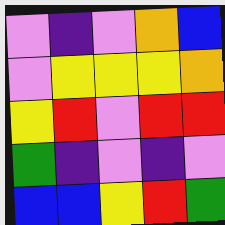[["violet", "indigo", "violet", "orange", "blue"], ["violet", "yellow", "yellow", "yellow", "orange"], ["yellow", "red", "violet", "red", "red"], ["green", "indigo", "violet", "indigo", "violet"], ["blue", "blue", "yellow", "red", "green"]]